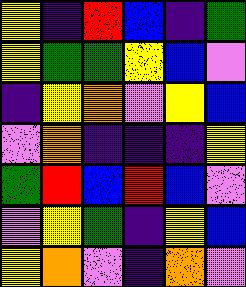[["yellow", "indigo", "red", "blue", "indigo", "green"], ["yellow", "green", "green", "yellow", "blue", "violet"], ["indigo", "yellow", "orange", "violet", "yellow", "blue"], ["violet", "orange", "indigo", "indigo", "indigo", "yellow"], ["green", "red", "blue", "red", "blue", "violet"], ["violet", "yellow", "green", "indigo", "yellow", "blue"], ["yellow", "orange", "violet", "indigo", "orange", "violet"]]